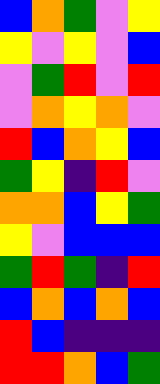[["blue", "orange", "green", "violet", "yellow"], ["yellow", "violet", "yellow", "violet", "blue"], ["violet", "green", "red", "violet", "red"], ["violet", "orange", "yellow", "orange", "violet"], ["red", "blue", "orange", "yellow", "blue"], ["green", "yellow", "indigo", "red", "violet"], ["orange", "orange", "blue", "yellow", "green"], ["yellow", "violet", "blue", "blue", "blue"], ["green", "red", "green", "indigo", "red"], ["blue", "orange", "blue", "orange", "blue"], ["red", "blue", "indigo", "indigo", "indigo"], ["red", "red", "orange", "blue", "green"]]